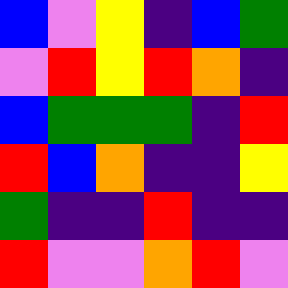[["blue", "violet", "yellow", "indigo", "blue", "green"], ["violet", "red", "yellow", "red", "orange", "indigo"], ["blue", "green", "green", "green", "indigo", "red"], ["red", "blue", "orange", "indigo", "indigo", "yellow"], ["green", "indigo", "indigo", "red", "indigo", "indigo"], ["red", "violet", "violet", "orange", "red", "violet"]]